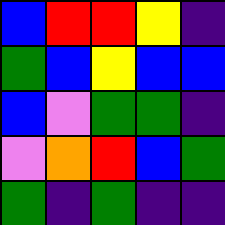[["blue", "red", "red", "yellow", "indigo"], ["green", "blue", "yellow", "blue", "blue"], ["blue", "violet", "green", "green", "indigo"], ["violet", "orange", "red", "blue", "green"], ["green", "indigo", "green", "indigo", "indigo"]]